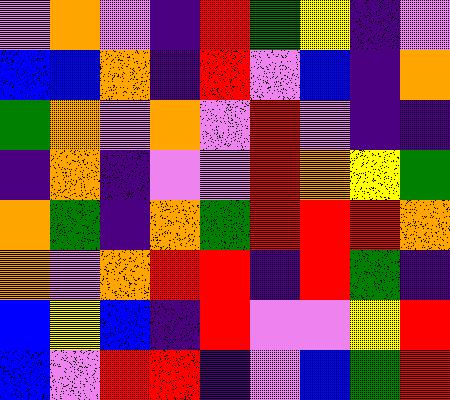[["violet", "orange", "violet", "indigo", "red", "green", "yellow", "indigo", "violet"], ["blue", "blue", "orange", "indigo", "red", "violet", "blue", "indigo", "orange"], ["green", "orange", "violet", "orange", "violet", "red", "violet", "indigo", "indigo"], ["indigo", "orange", "indigo", "violet", "violet", "red", "orange", "yellow", "green"], ["orange", "green", "indigo", "orange", "green", "red", "red", "red", "orange"], ["orange", "violet", "orange", "red", "red", "indigo", "red", "green", "indigo"], ["blue", "yellow", "blue", "indigo", "red", "violet", "violet", "yellow", "red"], ["blue", "violet", "red", "red", "indigo", "violet", "blue", "green", "red"]]